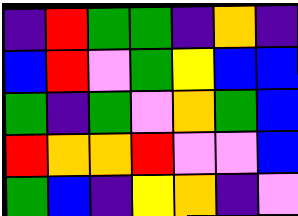[["indigo", "red", "green", "green", "indigo", "orange", "indigo"], ["blue", "red", "violet", "green", "yellow", "blue", "blue"], ["green", "indigo", "green", "violet", "orange", "green", "blue"], ["red", "orange", "orange", "red", "violet", "violet", "blue"], ["green", "blue", "indigo", "yellow", "orange", "indigo", "violet"]]